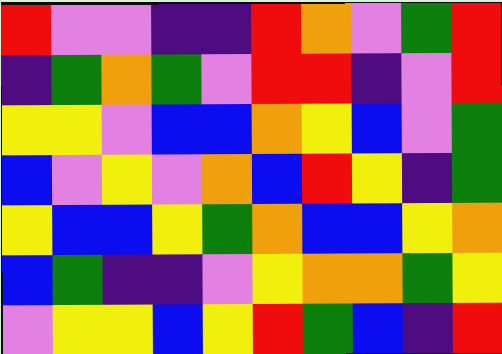[["red", "violet", "violet", "indigo", "indigo", "red", "orange", "violet", "green", "red"], ["indigo", "green", "orange", "green", "violet", "red", "red", "indigo", "violet", "red"], ["yellow", "yellow", "violet", "blue", "blue", "orange", "yellow", "blue", "violet", "green"], ["blue", "violet", "yellow", "violet", "orange", "blue", "red", "yellow", "indigo", "green"], ["yellow", "blue", "blue", "yellow", "green", "orange", "blue", "blue", "yellow", "orange"], ["blue", "green", "indigo", "indigo", "violet", "yellow", "orange", "orange", "green", "yellow"], ["violet", "yellow", "yellow", "blue", "yellow", "red", "green", "blue", "indigo", "red"]]